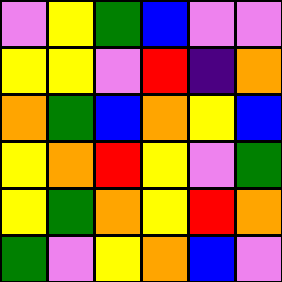[["violet", "yellow", "green", "blue", "violet", "violet"], ["yellow", "yellow", "violet", "red", "indigo", "orange"], ["orange", "green", "blue", "orange", "yellow", "blue"], ["yellow", "orange", "red", "yellow", "violet", "green"], ["yellow", "green", "orange", "yellow", "red", "orange"], ["green", "violet", "yellow", "orange", "blue", "violet"]]